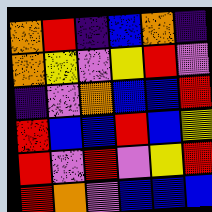[["orange", "red", "indigo", "blue", "orange", "indigo"], ["orange", "yellow", "violet", "yellow", "red", "violet"], ["indigo", "violet", "orange", "blue", "blue", "red"], ["red", "blue", "blue", "red", "blue", "yellow"], ["red", "violet", "red", "violet", "yellow", "red"], ["red", "orange", "violet", "blue", "blue", "blue"]]